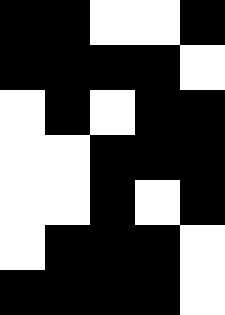[["black", "black", "white", "white", "black"], ["black", "black", "black", "black", "white"], ["white", "black", "white", "black", "black"], ["white", "white", "black", "black", "black"], ["white", "white", "black", "white", "black"], ["white", "black", "black", "black", "white"], ["black", "black", "black", "black", "white"]]